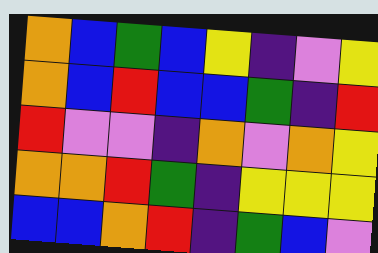[["orange", "blue", "green", "blue", "yellow", "indigo", "violet", "yellow"], ["orange", "blue", "red", "blue", "blue", "green", "indigo", "red"], ["red", "violet", "violet", "indigo", "orange", "violet", "orange", "yellow"], ["orange", "orange", "red", "green", "indigo", "yellow", "yellow", "yellow"], ["blue", "blue", "orange", "red", "indigo", "green", "blue", "violet"]]